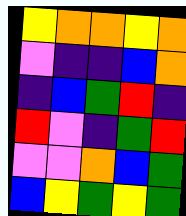[["yellow", "orange", "orange", "yellow", "orange"], ["violet", "indigo", "indigo", "blue", "orange"], ["indigo", "blue", "green", "red", "indigo"], ["red", "violet", "indigo", "green", "red"], ["violet", "violet", "orange", "blue", "green"], ["blue", "yellow", "green", "yellow", "green"]]